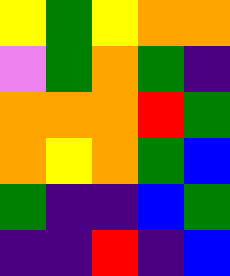[["yellow", "green", "yellow", "orange", "orange"], ["violet", "green", "orange", "green", "indigo"], ["orange", "orange", "orange", "red", "green"], ["orange", "yellow", "orange", "green", "blue"], ["green", "indigo", "indigo", "blue", "green"], ["indigo", "indigo", "red", "indigo", "blue"]]